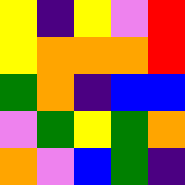[["yellow", "indigo", "yellow", "violet", "red"], ["yellow", "orange", "orange", "orange", "red"], ["green", "orange", "indigo", "blue", "blue"], ["violet", "green", "yellow", "green", "orange"], ["orange", "violet", "blue", "green", "indigo"]]